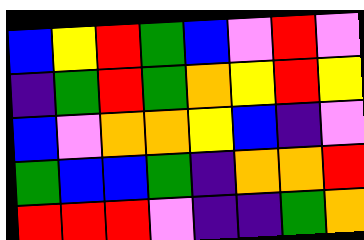[["blue", "yellow", "red", "green", "blue", "violet", "red", "violet"], ["indigo", "green", "red", "green", "orange", "yellow", "red", "yellow"], ["blue", "violet", "orange", "orange", "yellow", "blue", "indigo", "violet"], ["green", "blue", "blue", "green", "indigo", "orange", "orange", "red"], ["red", "red", "red", "violet", "indigo", "indigo", "green", "orange"]]